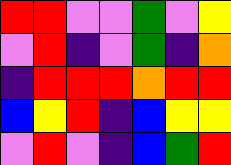[["red", "red", "violet", "violet", "green", "violet", "yellow"], ["violet", "red", "indigo", "violet", "green", "indigo", "orange"], ["indigo", "red", "red", "red", "orange", "red", "red"], ["blue", "yellow", "red", "indigo", "blue", "yellow", "yellow"], ["violet", "red", "violet", "indigo", "blue", "green", "red"]]